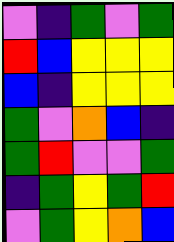[["violet", "indigo", "green", "violet", "green"], ["red", "blue", "yellow", "yellow", "yellow"], ["blue", "indigo", "yellow", "yellow", "yellow"], ["green", "violet", "orange", "blue", "indigo"], ["green", "red", "violet", "violet", "green"], ["indigo", "green", "yellow", "green", "red"], ["violet", "green", "yellow", "orange", "blue"]]